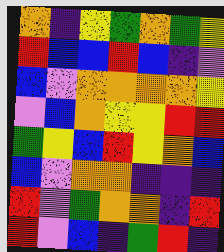[["orange", "indigo", "yellow", "green", "orange", "green", "yellow"], ["red", "blue", "blue", "red", "blue", "indigo", "violet"], ["blue", "violet", "orange", "orange", "orange", "orange", "yellow"], ["violet", "blue", "orange", "yellow", "yellow", "red", "red"], ["green", "yellow", "blue", "red", "yellow", "orange", "blue"], ["blue", "violet", "orange", "orange", "indigo", "indigo", "indigo"], ["red", "violet", "green", "orange", "orange", "indigo", "red"], ["red", "violet", "blue", "indigo", "green", "red", "indigo"]]